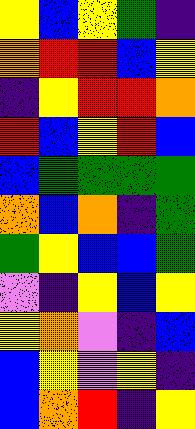[["yellow", "blue", "yellow", "green", "indigo"], ["orange", "red", "red", "blue", "yellow"], ["indigo", "yellow", "red", "red", "orange"], ["red", "blue", "yellow", "red", "blue"], ["blue", "green", "green", "green", "green"], ["orange", "blue", "orange", "indigo", "green"], ["green", "yellow", "blue", "blue", "green"], ["violet", "indigo", "yellow", "blue", "yellow"], ["yellow", "orange", "violet", "indigo", "blue"], ["blue", "yellow", "violet", "yellow", "indigo"], ["blue", "orange", "red", "indigo", "yellow"]]